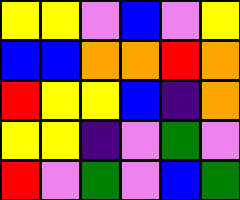[["yellow", "yellow", "violet", "blue", "violet", "yellow"], ["blue", "blue", "orange", "orange", "red", "orange"], ["red", "yellow", "yellow", "blue", "indigo", "orange"], ["yellow", "yellow", "indigo", "violet", "green", "violet"], ["red", "violet", "green", "violet", "blue", "green"]]